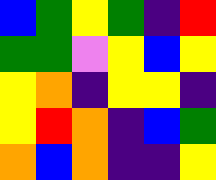[["blue", "green", "yellow", "green", "indigo", "red"], ["green", "green", "violet", "yellow", "blue", "yellow"], ["yellow", "orange", "indigo", "yellow", "yellow", "indigo"], ["yellow", "red", "orange", "indigo", "blue", "green"], ["orange", "blue", "orange", "indigo", "indigo", "yellow"]]